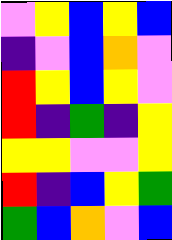[["violet", "yellow", "blue", "yellow", "blue"], ["indigo", "violet", "blue", "orange", "violet"], ["red", "yellow", "blue", "yellow", "violet"], ["red", "indigo", "green", "indigo", "yellow"], ["yellow", "yellow", "violet", "violet", "yellow"], ["red", "indigo", "blue", "yellow", "green"], ["green", "blue", "orange", "violet", "blue"]]